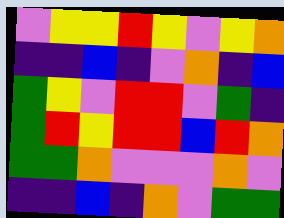[["violet", "yellow", "yellow", "red", "yellow", "violet", "yellow", "orange"], ["indigo", "indigo", "blue", "indigo", "violet", "orange", "indigo", "blue"], ["green", "yellow", "violet", "red", "red", "violet", "green", "indigo"], ["green", "red", "yellow", "red", "red", "blue", "red", "orange"], ["green", "green", "orange", "violet", "violet", "violet", "orange", "violet"], ["indigo", "indigo", "blue", "indigo", "orange", "violet", "green", "green"]]